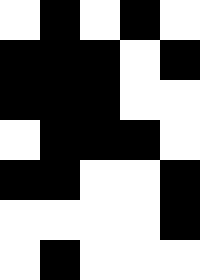[["white", "black", "white", "black", "white"], ["black", "black", "black", "white", "black"], ["black", "black", "black", "white", "white"], ["white", "black", "black", "black", "white"], ["black", "black", "white", "white", "black"], ["white", "white", "white", "white", "black"], ["white", "black", "white", "white", "white"]]